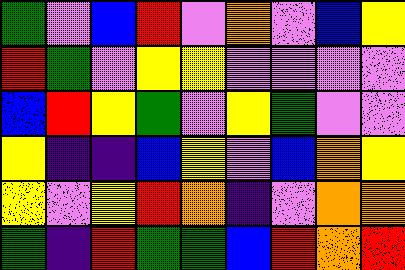[["green", "violet", "blue", "red", "violet", "orange", "violet", "blue", "yellow"], ["red", "green", "violet", "yellow", "yellow", "violet", "violet", "violet", "violet"], ["blue", "red", "yellow", "green", "violet", "yellow", "green", "violet", "violet"], ["yellow", "indigo", "indigo", "blue", "yellow", "violet", "blue", "orange", "yellow"], ["yellow", "violet", "yellow", "red", "orange", "indigo", "violet", "orange", "orange"], ["green", "indigo", "red", "green", "green", "blue", "red", "orange", "red"]]